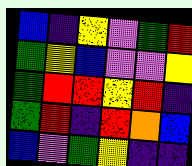[["blue", "indigo", "yellow", "violet", "green", "red"], ["green", "yellow", "blue", "violet", "violet", "yellow"], ["green", "red", "red", "yellow", "red", "indigo"], ["green", "red", "indigo", "red", "orange", "blue"], ["blue", "violet", "green", "yellow", "indigo", "indigo"]]